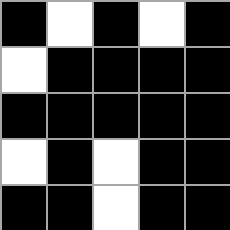[["black", "white", "black", "white", "black"], ["white", "black", "black", "black", "black"], ["black", "black", "black", "black", "black"], ["white", "black", "white", "black", "black"], ["black", "black", "white", "black", "black"]]